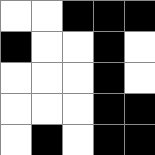[["white", "white", "black", "black", "black"], ["black", "white", "white", "black", "white"], ["white", "white", "white", "black", "white"], ["white", "white", "white", "black", "black"], ["white", "black", "white", "black", "black"]]